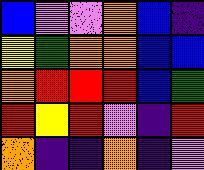[["blue", "violet", "violet", "orange", "blue", "indigo"], ["yellow", "green", "orange", "orange", "blue", "blue"], ["orange", "red", "red", "red", "blue", "green"], ["red", "yellow", "red", "violet", "indigo", "red"], ["orange", "indigo", "indigo", "orange", "indigo", "violet"]]